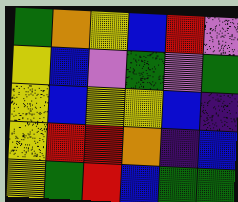[["green", "orange", "yellow", "blue", "red", "violet"], ["yellow", "blue", "violet", "green", "violet", "green"], ["yellow", "blue", "yellow", "yellow", "blue", "indigo"], ["yellow", "red", "red", "orange", "indigo", "blue"], ["yellow", "green", "red", "blue", "green", "green"]]